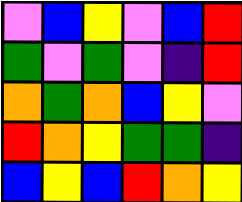[["violet", "blue", "yellow", "violet", "blue", "red"], ["green", "violet", "green", "violet", "indigo", "red"], ["orange", "green", "orange", "blue", "yellow", "violet"], ["red", "orange", "yellow", "green", "green", "indigo"], ["blue", "yellow", "blue", "red", "orange", "yellow"]]